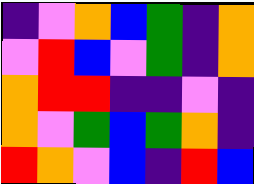[["indigo", "violet", "orange", "blue", "green", "indigo", "orange"], ["violet", "red", "blue", "violet", "green", "indigo", "orange"], ["orange", "red", "red", "indigo", "indigo", "violet", "indigo"], ["orange", "violet", "green", "blue", "green", "orange", "indigo"], ["red", "orange", "violet", "blue", "indigo", "red", "blue"]]